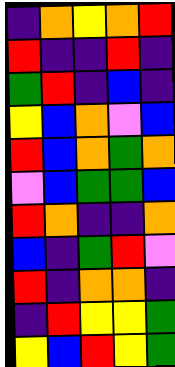[["indigo", "orange", "yellow", "orange", "red"], ["red", "indigo", "indigo", "red", "indigo"], ["green", "red", "indigo", "blue", "indigo"], ["yellow", "blue", "orange", "violet", "blue"], ["red", "blue", "orange", "green", "orange"], ["violet", "blue", "green", "green", "blue"], ["red", "orange", "indigo", "indigo", "orange"], ["blue", "indigo", "green", "red", "violet"], ["red", "indigo", "orange", "orange", "indigo"], ["indigo", "red", "yellow", "yellow", "green"], ["yellow", "blue", "red", "yellow", "green"]]